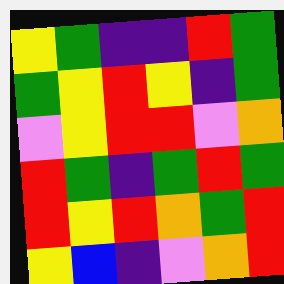[["yellow", "green", "indigo", "indigo", "red", "green"], ["green", "yellow", "red", "yellow", "indigo", "green"], ["violet", "yellow", "red", "red", "violet", "orange"], ["red", "green", "indigo", "green", "red", "green"], ["red", "yellow", "red", "orange", "green", "red"], ["yellow", "blue", "indigo", "violet", "orange", "red"]]